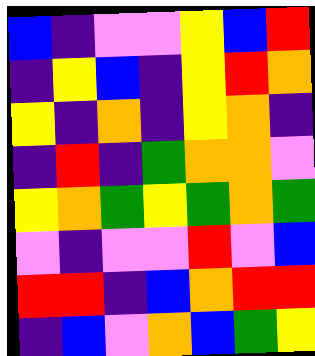[["blue", "indigo", "violet", "violet", "yellow", "blue", "red"], ["indigo", "yellow", "blue", "indigo", "yellow", "red", "orange"], ["yellow", "indigo", "orange", "indigo", "yellow", "orange", "indigo"], ["indigo", "red", "indigo", "green", "orange", "orange", "violet"], ["yellow", "orange", "green", "yellow", "green", "orange", "green"], ["violet", "indigo", "violet", "violet", "red", "violet", "blue"], ["red", "red", "indigo", "blue", "orange", "red", "red"], ["indigo", "blue", "violet", "orange", "blue", "green", "yellow"]]